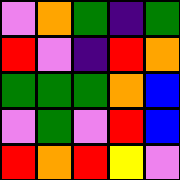[["violet", "orange", "green", "indigo", "green"], ["red", "violet", "indigo", "red", "orange"], ["green", "green", "green", "orange", "blue"], ["violet", "green", "violet", "red", "blue"], ["red", "orange", "red", "yellow", "violet"]]